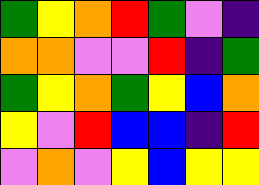[["green", "yellow", "orange", "red", "green", "violet", "indigo"], ["orange", "orange", "violet", "violet", "red", "indigo", "green"], ["green", "yellow", "orange", "green", "yellow", "blue", "orange"], ["yellow", "violet", "red", "blue", "blue", "indigo", "red"], ["violet", "orange", "violet", "yellow", "blue", "yellow", "yellow"]]